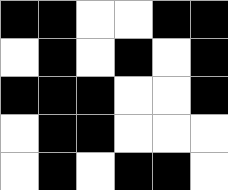[["black", "black", "white", "white", "black", "black"], ["white", "black", "white", "black", "white", "black"], ["black", "black", "black", "white", "white", "black"], ["white", "black", "black", "white", "white", "white"], ["white", "black", "white", "black", "black", "white"]]